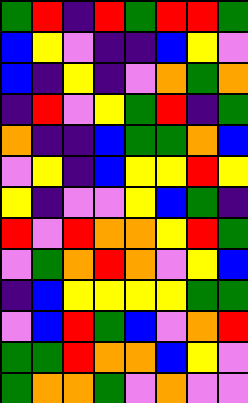[["green", "red", "indigo", "red", "green", "red", "red", "green"], ["blue", "yellow", "violet", "indigo", "indigo", "blue", "yellow", "violet"], ["blue", "indigo", "yellow", "indigo", "violet", "orange", "green", "orange"], ["indigo", "red", "violet", "yellow", "green", "red", "indigo", "green"], ["orange", "indigo", "indigo", "blue", "green", "green", "orange", "blue"], ["violet", "yellow", "indigo", "blue", "yellow", "yellow", "red", "yellow"], ["yellow", "indigo", "violet", "violet", "yellow", "blue", "green", "indigo"], ["red", "violet", "red", "orange", "orange", "yellow", "red", "green"], ["violet", "green", "orange", "red", "orange", "violet", "yellow", "blue"], ["indigo", "blue", "yellow", "yellow", "yellow", "yellow", "green", "green"], ["violet", "blue", "red", "green", "blue", "violet", "orange", "red"], ["green", "green", "red", "orange", "orange", "blue", "yellow", "violet"], ["green", "orange", "orange", "green", "violet", "orange", "violet", "violet"]]